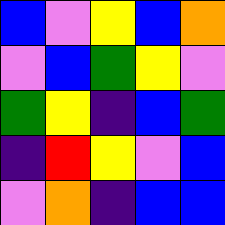[["blue", "violet", "yellow", "blue", "orange"], ["violet", "blue", "green", "yellow", "violet"], ["green", "yellow", "indigo", "blue", "green"], ["indigo", "red", "yellow", "violet", "blue"], ["violet", "orange", "indigo", "blue", "blue"]]